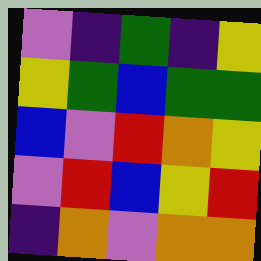[["violet", "indigo", "green", "indigo", "yellow"], ["yellow", "green", "blue", "green", "green"], ["blue", "violet", "red", "orange", "yellow"], ["violet", "red", "blue", "yellow", "red"], ["indigo", "orange", "violet", "orange", "orange"]]